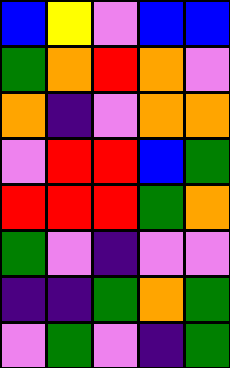[["blue", "yellow", "violet", "blue", "blue"], ["green", "orange", "red", "orange", "violet"], ["orange", "indigo", "violet", "orange", "orange"], ["violet", "red", "red", "blue", "green"], ["red", "red", "red", "green", "orange"], ["green", "violet", "indigo", "violet", "violet"], ["indigo", "indigo", "green", "orange", "green"], ["violet", "green", "violet", "indigo", "green"]]